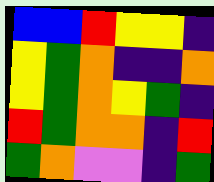[["blue", "blue", "red", "yellow", "yellow", "indigo"], ["yellow", "green", "orange", "indigo", "indigo", "orange"], ["yellow", "green", "orange", "yellow", "green", "indigo"], ["red", "green", "orange", "orange", "indigo", "red"], ["green", "orange", "violet", "violet", "indigo", "green"]]